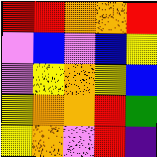[["red", "red", "orange", "orange", "red"], ["violet", "blue", "violet", "blue", "yellow"], ["violet", "yellow", "orange", "yellow", "blue"], ["yellow", "orange", "orange", "red", "green"], ["yellow", "orange", "violet", "red", "indigo"]]